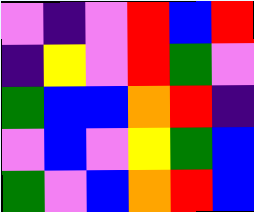[["violet", "indigo", "violet", "red", "blue", "red"], ["indigo", "yellow", "violet", "red", "green", "violet"], ["green", "blue", "blue", "orange", "red", "indigo"], ["violet", "blue", "violet", "yellow", "green", "blue"], ["green", "violet", "blue", "orange", "red", "blue"]]